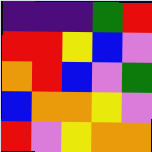[["indigo", "indigo", "indigo", "green", "red"], ["red", "red", "yellow", "blue", "violet"], ["orange", "red", "blue", "violet", "green"], ["blue", "orange", "orange", "yellow", "violet"], ["red", "violet", "yellow", "orange", "orange"]]